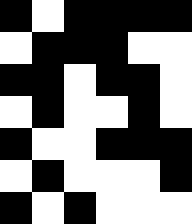[["black", "white", "black", "black", "black", "black"], ["white", "black", "black", "black", "white", "white"], ["black", "black", "white", "black", "black", "white"], ["white", "black", "white", "white", "black", "white"], ["black", "white", "white", "black", "black", "black"], ["white", "black", "white", "white", "white", "black"], ["black", "white", "black", "white", "white", "white"]]